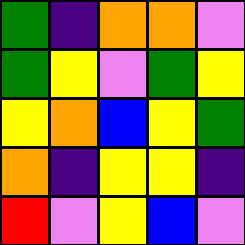[["green", "indigo", "orange", "orange", "violet"], ["green", "yellow", "violet", "green", "yellow"], ["yellow", "orange", "blue", "yellow", "green"], ["orange", "indigo", "yellow", "yellow", "indigo"], ["red", "violet", "yellow", "blue", "violet"]]